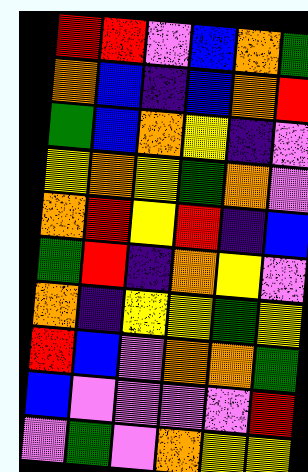[["red", "red", "violet", "blue", "orange", "green"], ["orange", "blue", "indigo", "blue", "orange", "red"], ["green", "blue", "orange", "yellow", "indigo", "violet"], ["yellow", "orange", "yellow", "green", "orange", "violet"], ["orange", "red", "yellow", "red", "indigo", "blue"], ["green", "red", "indigo", "orange", "yellow", "violet"], ["orange", "indigo", "yellow", "yellow", "green", "yellow"], ["red", "blue", "violet", "orange", "orange", "green"], ["blue", "violet", "violet", "violet", "violet", "red"], ["violet", "green", "violet", "orange", "yellow", "yellow"]]